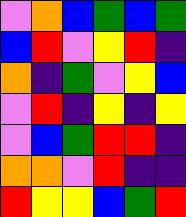[["violet", "orange", "blue", "green", "blue", "green"], ["blue", "red", "violet", "yellow", "red", "indigo"], ["orange", "indigo", "green", "violet", "yellow", "blue"], ["violet", "red", "indigo", "yellow", "indigo", "yellow"], ["violet", "blue", "green", "red", "red", "indigo"], ["orange", "orange", "violet", "red", "indigo", "indigo"], ["red", "yellow", "yellow", "blue", "green", "red"]]